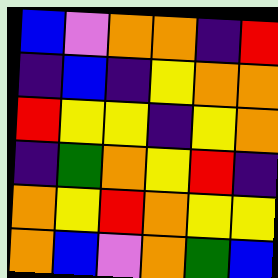[["blue", "violet", "orange", "orange", "indigo", "red"], ["indigo", "blue", "indigo", "yellow", "orange", "orange"], ["red", "yellow", "yellow", "indigo", "yellow", "orange"], ["indigo", "green", "orange", "yellow", "red", "indigo"], ["orange", "yellow", "red", "orange", "yellow", "yellow"], ["orange", "blue", "violet", "orange", "green", "blue"]]